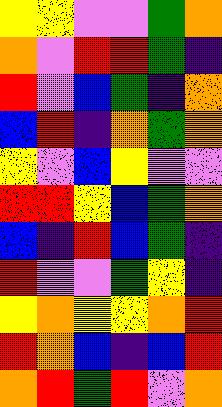[["yellow", "yellow", "violet", "violet", "green", "orange"], ["orange", "violet", "red", "red", "green", "indigo"], ["red", "violet", "blue", "green", "indigo", "orange"], ["blue", "red", "indigo", "orange", "green", "orange"], ["yellow", "violet", "blue", "yellow", "violet", "violet"], ["red", "red", "yellow", "blue", "green", "orange"], ["blue", "indigo", "red", "blue", "green", "indigo"], ["red", "violet", "violet", "green", "yellow", "indigo"], ["yellow", "orange", "yellow", "yellow", "orange", "red"], ["red", "orange", "blue", "indigo", "blue", "red"], ["orange", "red", "green", "red", "violet", "orange"]]